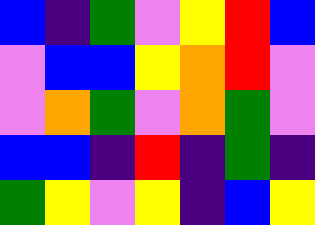[["blue", "indigo", "green", "violet", "yellow", "red", "blue"], ["violet", "blue", "blue", "yellow", "orange", "red", "violet"], ["violet", "orange", "green", "violet", "orange", "green", "violet"], ["blue", "blue", "indigo", "red", "indigo", "green", "indigo"], ["green", "yellow", "violet", "yellow", "indigo", "blue", "yellow"]]